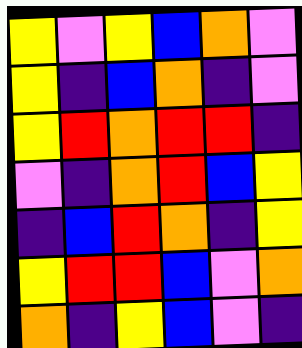[["yellow", "violet", "yellow", "blue", "orange", "violet"], ["yellow", "indigo", "blue", "orange", "indigo", "violet"], ["yellow", "red", "orange", "red", "red", "indigo"], ["violet", "indigo", "orange", "red", "blue", "yellow"], ["indigo", "blue", "red", "orange", "indigo", "yellow"], ["yellow", "red", "red", "blue", "violet", "orange"], ["orange", "indigo", "yellow", "blue", "violet", "indigo"]]